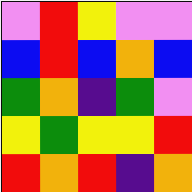[["violet", "red", "yellow", "violet", "violet"], ["blue", "red", "blue", "orange", "blue"], ["green", "orange", "indigo", "green", "violet"], ["yellow", "green", "yellow", "yellow", "red"], ["red", "orange", "red", "indigo", "orange"]]